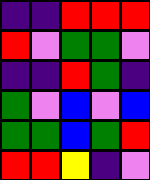[["indigo", "indigo", "red", "red", "red"], ["red", "violet", "green", "green", "violet"], ["indigo", "indigo", "red", "green", "indigo"], ["green", "violet", "blue", "violet", "blue"], ["green", "green", "blue", "green", "red"], ["red", "red", "yellow", "indigo", "violet"]]